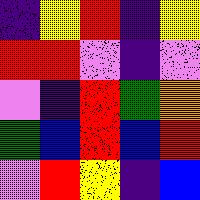[["indigo", "yellow", "red", "indigo", "yellow"], ["red", "red", "violet", "indigo", "violet"], ["violet", "indigo", "red", "green", "orange"], ["green", "blue", "red", "blue", "red"], ["violet", "red", "yellow", "indigo", "blue"]]